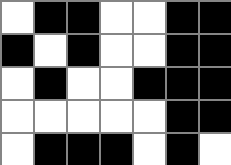[["white", "black", "black", "white", "white", "black", "black"], ["black", "white", "black", "white", "white", "black", "black"], ["white", "black", "white", "white", "black", "black", "black"], ["white", "white", "white", "white", "white", "black", "black"], ["white", "black", "black", "black", "white", "black", "white"]]